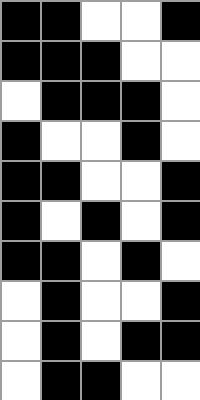[["black", "black", "white", "white", "black"], ["black", "black", "black", "white", "white"], ["white", "black", "black", "black", "white"], ["black", "white", "white", "black", "white"], ["black", "black", "white", "white", "black"], ["black", "white", "black", "white", "black"], ["black", "black", "white", "black", "white"], ["white", "black", "white", "white", "black"], ["white", "black", "white", "black", "black"], ["white", "black", "black", "white", "white"]]